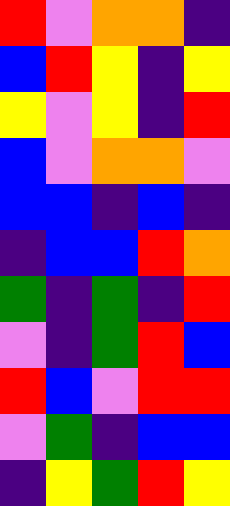[["red", "violet", "orange", "orange", "indigo"], ["blue", "red", "yellow", "indigo", "yellow"], ["yellow", "violet", "yellow", "indigo", "red"], ["blue", "violet", "orange", "orange", "violet"], ["blue", "blue", "indigo", "blue", "indigo"], ["indigo", "blue", "blue", "red", "orange"], ["green", "indigo", "green", "indigo", "red"], ["violet", "indigo", "green", "red", "blue"], ["red", "blue", "violet", "red", "red"], ["violet", "green", "indigo", "blue", "blue"], ["indigo", "yellow", "green", "red", "yellow"]]